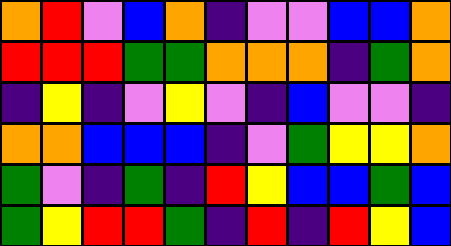[["orange", "red", "violet", "blue", "orange", "indigo", "violet", "violet", "blue", "blue", "orange"], ["red", "red", "red", "green", "green", "orange", "orange", "orange", "indigo", "green", "orange"], ["indigo", "yellow", "indigo", "violet", "yellow", "violet", "indigo", "blue", "violet", "violet", "indigo"], ["orange", "orange", "blue", "blue", "blue", "indigo", "violet", "green", "yellow", "yellow", "orange"], ["green", "violet", "indigo", "green", "indigo", "red", "yellow", "blue", "blue", "green", "blue"], ["green", "yellow", "red", "red", "green", "indigo", "red", "indigo", "red", "yellow", "blue"]]